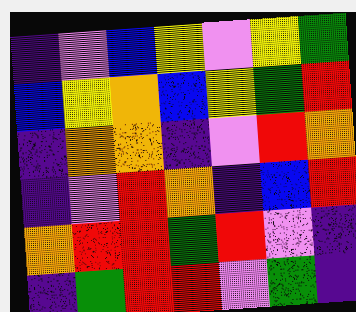[["indigo", "violet", "blue", "yellow", "violet", "yellow", "green"], ["blue", "yellow", "orange", "blue", "yellow", "green", "red"], ["indigo", "orange", "orange", "indigo", "violet", "red", "orange"], ["indigo", "violet", "red", "orange", "indigo", "blue", "red"], ["orange", "red", "red", "green", "red", "violet", "indigo"], ["indigo", "green", "red", "red", "violet", "green", "indigo"]]